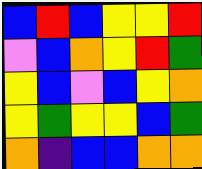[["blue", "red", "blue", "yellow", "yellow", "red"], ["violet", "blue", "orange", "yellow", "red", "green"], ["yellow", "blue", "violet", "blue", "yellow", "orange"], ["yellow", "green", "yellow", "yellow", "blue", "green"], ["orange", "indigo", "blue", "blue", "orange", "orange"]]